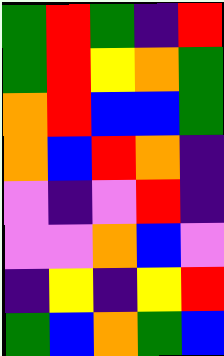[["green", "red", "green", "indigo", "red"], ["green", "red", "yellow", "orange", "green"], ["orange", "red", "blue", "blue", "green"], ["orange", "blue", "red", "orange", "indigo"], ["violet", "indigo", "violet", "red", "indigo"], ["violet", "violet", "orange", "blue", "violet"], ["indigo", "yellow", "indigo", "yellow", "red"], ["green", "blue", "orange", "green", "blue"]]